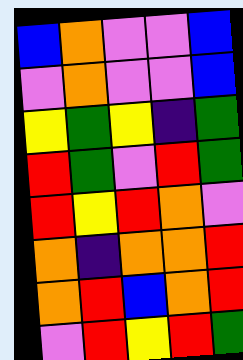[["blue", "orange", "violet", "violet", "blue"], ["violet", "orange", "violet", "violet", "blue"], ["yellow", "green", "yellow", "indigo", "green"], ["red", "green", "violet", "red", "green"], ["red", "yellow", "red", "orange", "violet"], ["orange", "indigo", "orange", "orange", "red"], ["orange", "red", "blue", "orange", "red"], ["violet", "red", "yellow", "red", "green"]]